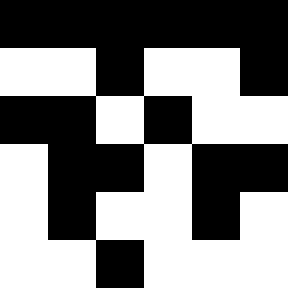[["black", "black", "black", "black", "black", "black"], ["white", "white", "black", "white", "white", "black"], ["black", "black", "white", "black", "white", "white"], ["white", "black", "black", "white", "black", "black"], ["white", "black", "white", "white", "black", "white"], ["white", "white", "black", "white", "white", "white"]]